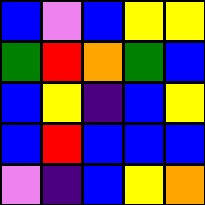[["blue", "violet", "blue", "yellow", "yellow"], ["green", "red", "orange", "green", "blue"], ["blue", "yellow", "indigo", "blue", "yellow"], ["blue", "red", "blue", "blue", "blue"], ["violet", "indigo", "blue", "yellow", "orange"]]